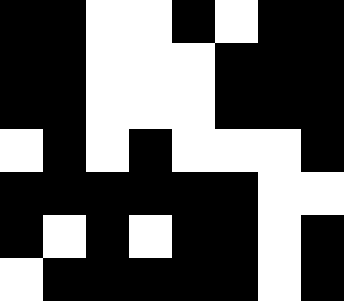[["black", "black", "white", "white", "black", "white", "black", "black"], ["black", "black", "white", "white", "white", "black", "black", "black"], ["black", "black", "white", "white", "white", "black", "black", "black"], ["white", "black", "white", "black", "white", "white", "white", "black"], ["black", "black", "black", "black", "black", "black", "white", "white"], ["black", "white", "black", "white", "black", "black", "white", "black"], ["white", "black", "black", "black", "black", "black", "white", "black"]]